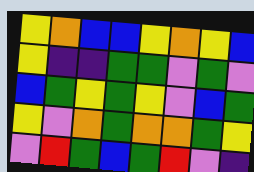[["yellow", "orange", "blue", "blue", "yellow", "orange", "yellow", "blue"], ["yellow", "indigo", "indigo", "green", "green", "violet", "green", "violet"], ["blue", "green", "yellow", "green", "yellow", "violet", "blue", "green"], ["yellow", "violet", "orange", "green", "orange", "orange", "green", "yellow"], ["violet", "red", "green", "blue", "green", "red", "violet", "indigo"]]